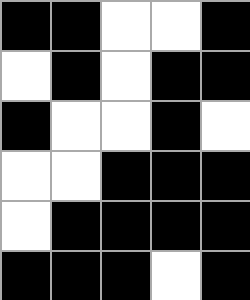[["black", "black", "white", "white", "black"], ["white", "black", "white", "black", "black"], ["black", "white", "white", "black", "white"], ["white", "white", "black", "black", "black"], ["white", "black", "black", "black", "black"], ["black", "black", "black", "white", "black"]]